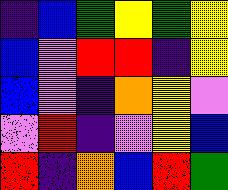[["indigo", "blue", "green", "yellow", "green", "yellow"], ["blue", "violet", "red", "red", "indigo", "yellow"], ["blue", "violet", "indigo", "orange", "yellow", "violet"], ["violet", "red", "indigo", "violet", "yellow", "blue"], ["red", "indigo", "orange", "blue", "red", "green"]]